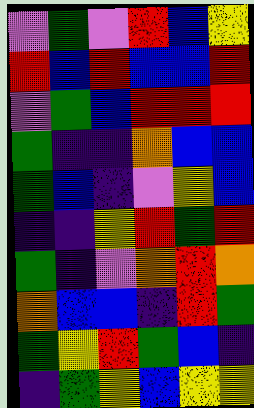[["violet", "green", "violet", "red", "blue", "yellow"], ["red", "blue", "red", "blue", "blue", "red"], ["violet", "green", "blue", "red", "red", "red"], ["green", "indigo", "indigo", "orange", "blue", "blue"], ["green", "blue", "indigo", "violet", "yellow", "blue"], ["indigo", "indigo", "yellow", "red", "green", "red"], ["green", "indigo", "violet", "orange", "red", "orange"], ["orange", "blue", "blue", "indigo", "red", "green"], ["green", "yellow", "red", "green", "blue", "indigo"], ["indigo", "green", "yellow", "blue", "yellow", "yellow"]]